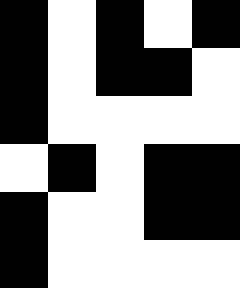[["black", "white", "black", "white", "black"], ["black", "white", "black", "black", "white"], ["black", "white", "white", "white", "white"], ["white", "black", "white", "black", "black"], ["black", "white", "white", "black", "black"], ["black", "white", "white", "white", "white"]]